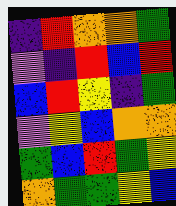[["indigo", "red", "orange", "orange", "green"], ["violet", "indigo", "red", "blue", "red"], ["blue", "red", "yellow", "indigo", "green"], ["violet", "yellow", "blue", "orange", "orange"], ["green", "blue", "red", "green", "yellow"], ["orange", "green", "green", "yellow", "blue"]]